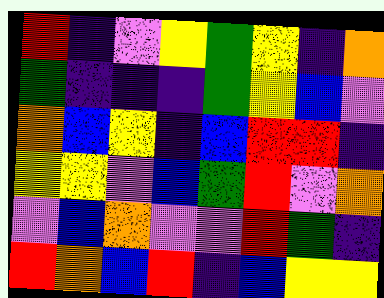[["red", "indigo", "violet", "yellow", "green", "yellow", "indigo", "orange"], ["green", "indigo", "indigo", "indigo", "green", "yellow", "blue", "violet"], ["orange", "blue", "yellow", "indigo", "blue", "red", "red", "indigo"], ["yellow", "yellow", "violet", "blue", "green", "red", "violet", "orange"], ["violet", "blue", "orange", "violet", "violet", "red", "green", "indigo"], ["red", "orange", "blue", "red", "indigo", "blue", "yellow", "yellow"]]